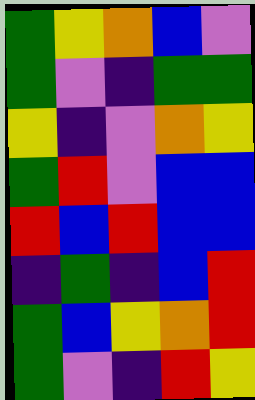[["green", "yellow", "orange", "blue", "violet"], ["green", "violet", "indigo", "green", "green"], ["yellow", "indigo", "violet", "orange", "yellow"], ["green", "red", "violet", "blue", "blue"], ["red", "blue", "red", "blue", "blue"], ["indigo", "green", "indigo", "blue", "red"], ["green", "blue", "yellow", "orange", "red"], ["green", "violet", "indigo", "red", "yellow"]]